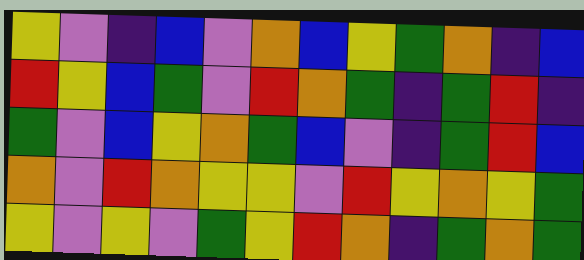[["yellow", "violet", "indigo", "blue", "violet", "orange", "blue", "yellow", "green", "orange", "indigo", "blue"], ["red", "yellow", "blue", "green", "violet", "red", "orange", "green", "indigo", "green", "red", "indigo"], ["green", "violet", "blue", "yellow", "orange", "green", "blue", "violet", "indigo", "green", "red", "blue"], ["orange", "violet", "red", "orange", "yellow", "yellow", "violet", "red", "yellow", "orange", "yellow", "green"], ["yellow", "violet", "yellow", "violet", "green", "yellow", "red", "orange", "indigo", "green", "orange", "green"]]